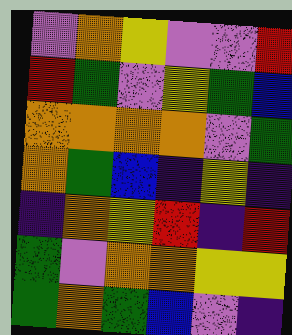[["violet", "orange", "yellow", "violet", "violet", "red"], ["red", "green", "violet", "yellow", "green", "blue"], ["orange", "orange", "orange", "orange", "violet", "green"], ["orange", "green", "blue", "indigo", "yellow", "indigo"], ["indigo", "orange", "yellow", "red", "indigo", "red"], ["green", "violet", "orange", "orange", "yellow", "yellow"], ["green", "orange", "green", "blue", "violet", "indigo"]]